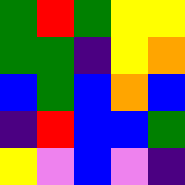[["green", "red", "green", "yellow", "yellow"], ["green", "green", "indigo", "yellow", "orange"], ["blue", "green", "blue", "orange", "blue"], ["indigo", "red", "blue", "blue", "green"], ["yellow", "violet", "blue", "violet", "indigo"]]